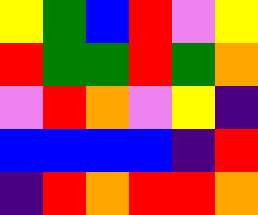[["yellow", "green", "blue", "red", "violet", "yellow"], ["red", "green", "green", "red", "green", "orange"], ["violet", "red", "orange", "violet", "yellow", "indigo"], ["blue", "blue", "blue", "blue", "indigo", "red"], ["indigo", "red", "orange", "red", "red", "orange"]]